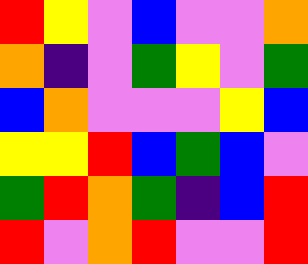[["red", "yellow", "violet", "blue", "violet", "violet", "orange"], ["orange", "indigo", "violet", "green", "yellow", "violet", "green"], ["blue", "orange", "violet", "violet", "violet", "yellow", "blue"], ["yellow", "yellow", "red", "blue", "green", "blue", "violet"], ["green", "red", "orange", "green", "indigo", "blue", "red"], ["red", "violet", "orange", "red", "violet", "violet", "red"]]